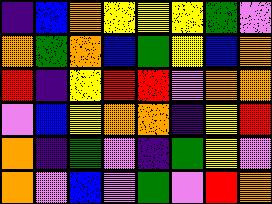[["indigo", "blue", "orange", "yellow", "yellow", "yellow", "green", "violet"], ["orange", "green", "orange", "blue", "green", "yellow", "blue", "orange"], ["red", "indigo", "yellow", "red", "red", "violet", "orange", "orange"], ["violet", "blue", "yellow", "orange", "orange", "indigo", "yellow", "red"], ["orange", "indigo", "green", "violet", "indigo", "green", "yellow", "violet"], ["orange", "violet", "blue", "violet", "green", "violet", "red", "orange"]]